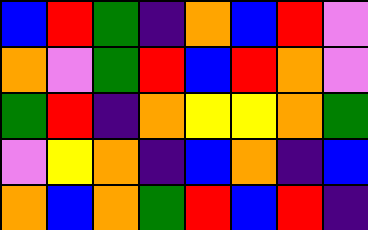[["blue", "red", "green", "indigo", "orange", "blue", "red", "violet"], ["orange", "violet", "green", "red", "blue", "red", "orange", "violet"], ["green", "red", "indigo", "orange", "yellow", "yellow", "orange", "green"], ["violet", "yellow", "orange", "indigo", "blue", "orange", "indigo", "blue"], ["orange", "blue", "orange", "green", "red", "blue", "red", "indigo"]]